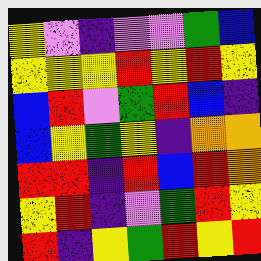[["yellow", "violet", "indigo", "violet", "violet", "green", "blue"], ["yellow", "yellow", "yellow", "red", "yellow", "red", "yellow"], ["blue", "red", "violet", "green", "red", "blue", "indigo"], ["blue", "yellow", "green", "yellow", "indigo", "orange", "orange"], ["red", "red", "indigo", "red", "blue", "red", "orange"], ["yellow", "red", "indigo", "violet", "green", "red", "yellow"], ["red", "indigo", "yellow", "green", "red", "yellow", "red"]]